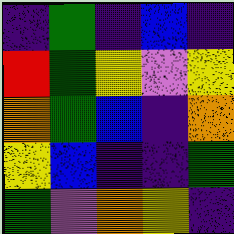[["indigo", "green", "indigo", "blue", "indigo"], ["red", "green", "yellow", "violet", "yellow"], ["orange", "green", "blue", "indigo", "orange"], ["yellow", "blue", "indigo", "indigo", "green"], ["green", "violet", "orange", "yellow", "indigo"]]